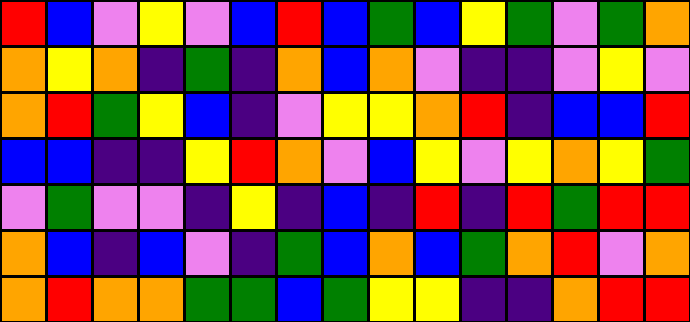[["red", "blue", "violet", "yellow", "violet", "blue", "red", "blue", "green", "blue", "yellow", "green", "violet", "green", "orange"], ["orange", "yellow", "orange", "indigo", "green", "indigo", "orange", "blue", "orange", "violet", "indigo", "indigo", "violet", "yellow", "violet"], ["orange", "red", "green", "yellow", "blue", "indigo", "violet", "yellow", "yellow", "orange", "red", "indigo", "blue", "blue", "red"], ["blue", "blue", "indigo", "indigo", "yellow", "red", "orange", "violet", "blue", "yellow", "violet", "yellow", "orange", "yellow", "green"], ["violet", "green", "violet", "violet", "indigo", "yellow", "indigo", "blue", "indigo", "red", "indigo", "red", "green", "red", "red"], ["orange", "blue", "indigo", "blue", "violet", "indigo", "green", "blue", "orange", "blue", "green", "orange", "red", "violet", "orange"], ["orange", "red", "orange", "orange", "green", "green", "blue", "green", "yellow", "yellow", "indigo", "indigo", "orange", "red", "red"]]